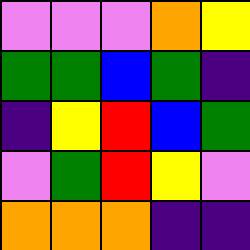[["violet", "violet", "violet", "orange", "yellow"], ["green", "green", "blue", "green", "indigo"], ["indigo", "yellow", "red", "blue", "green"], ["violet", "green", "red", "yellow", "violet"], ["orange", "orange", "orange", "indigo", "indigo"]]